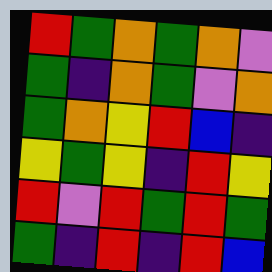[["red", "green", "orange", "green", "orange", "violet"], ["green", "indigo", "orange", "green", "violet", "orange"], ["green", "orange", "yellow", "red", "blue", "indigo"], ["yellow", "green", "yellow", "indigo", "red", "yellow"], ["red", "violet", "red", "green", "red", "green"], ["green", "indigo", "red", "indigo", "red", "blue"]]